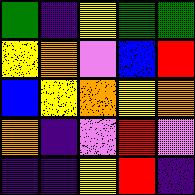[["green", "indigo", "yellow", "green", "green"], ["yellow", "orange", "violet", "blue", "red"], ["blue", "yellow", "orange", "yellow", "orange"], ["orange", "indigo", "violet", "red", "violet"], ["indigo", "indigo", "yellow", "red", "indigo"]]